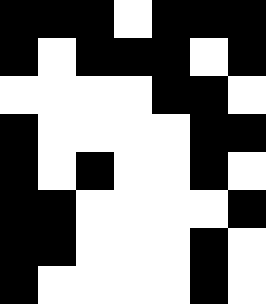[["black", "black", "black", "white", "black", "black", "black"], ["black", "white", "black", "black", "black", "white", "black"], ["white", "white", "white", "white", "black", "black", "white"], ["black", "white", "white", "white", "white", "black", "black"], ["black", "white", "black", "white", "white", "black", "white"], ["black", "black", "white", "white", "white", "white", "black"], ["black", "black", "white", "white", "white", "black", "white"], ["black", "white", "white", "white", "white", "black", "white"]]